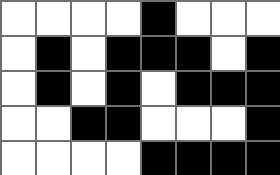[["white", "white", "white", "white", "black", "white", "white", "white"], ["white", "black", "white", "black", "black", "black", "white", "black"], ["white", "black", "white", "black", "white", "black", "black", "black"], ["white", "white", "black", "black", "white", "white", "white", "black"], ["white", "white", "white", "white", "black", "black", "black", "black"]]